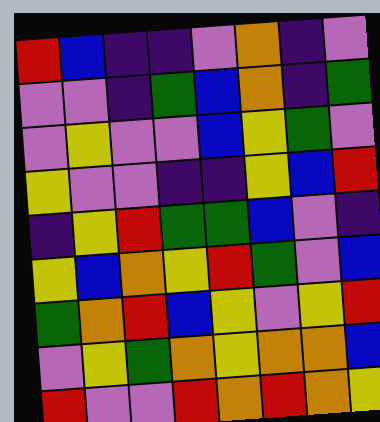[["red", "blue", "indigo", "indigo", "violet", "orange", "indigo", "violet"], ["violet", "violet", "indigo", "green", "blue", "orange", "indigo", "green"], ["violet", "yellow", "violet", "violet", "blue", "yellow", "green", "violet"], ["yellow", "violet", "violet", "indigo", "indigo", "yellow", "blue", "red"], ["indigo", "yellow", "red", "green", "green", "blue", "violet", "indigo"], ["yellow", "blue", "orange", "yellow", "red", "green", "violet", "blue"], ["green", "orange", "red", "blue", "yellow", "violet", "yellow", "red"], ["violet", "yellow", "green", "orange", "yellow", "orange", "orange", "blue"], ["red", "violet", "violet", "red", "orange", "red", "orange", "yellow"]]